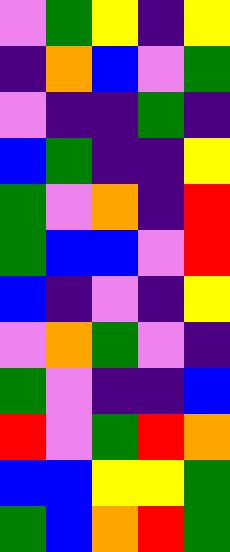[["violet", "green", "yellow", "indigo", "yellow"], ["indigo", "orange", "blue", "violet", "green"], ["violet", "indigo", "indigo", "green", "indigo"], ["blue", "green", "indigo", "indigo", "yellow"], ["green", "violet", "orange", "indigo", "red"], ["green", "blue", "blue", "violet", "red"], ["blue", "indigo", "violet", "indigo", "yellow"], ["violet", "orange", "green", "violet", "indigo"], ["green", "violet", "indigo", "indigo", "blue"], ["red", "violet", "green", "red", "orange"], ["blue", "blue", "yellow", "yellow", "green"], ["green", "blue", "orange", "red", "green"]]